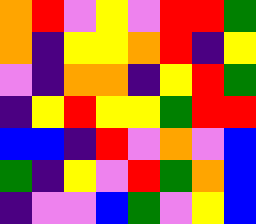[["orange", "red", "violet", "yellow", "violet", "red", "red", "green"], ["orange", "indigo", "yellow", "yellow", "orange", "red", "indigo", "yellow"], ["violet", "indigo", "orange", "orange", "indigo", "yellow", "red", "green"], ["indigo", "yellow", "red", "yellow", "yellow", "green", "red", "red"], ["blue", "blue", "indigo", "red", "violet", "orange", "violet", "blue"], ["green", "indigo", "yellow", "violet", "red", "green", "orange", "blue"], ["indigo", "violet", "violet", "blue", "green", "violet", "yellow", "blue"]]